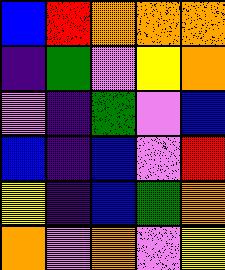[["blue", "red", "orange", "orange", "orange"], ["indigo", "green", "violet", "yellow", "orange"], ["violet", "indigo", "green", "violet", "blue"], ["blue", "indigo", "blue", "violet", "red"], ["yellow", "indigo", "blue", "green", "orange"], ["orange", "violet", "orange", "violet", "yellow"]]